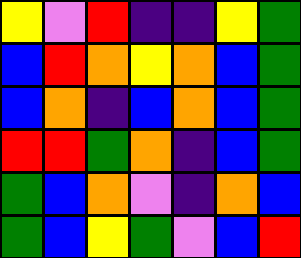[["yellow", "violet", "red", "indigo", "indigo", "yellow", "green"], ["blue", "red", "orange", "yellow", "orange", "blue", "green"], ["blue", "orange", "indigo", "blue", "orange", "blue", "green"], ["red", "red", "green", "orange", "indigo", "blue", "green"], ["green", "blue", "orange", "violet", "indigo", "orange", "blue"], ["green", "blue", "yellow", "green", "violet", "blue", "red"]]